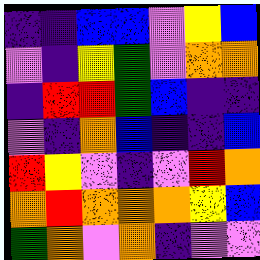[["indigo", "indigo", "blue", "blue", "violet", "yellow", "blue"], ["violet", "indigo", "yellow", "green", "violet", "orange", "orange"], ["indigo", "red", "red", "green", "blue", "indigo", "indigo"], ["violet", "indigo", "orange", "blue", "indigo", "indigo", "blue"], ["red", "yellow", "violet", "indigo", "violet", "red", "orange"], ["orange", "red", "orange", "orange", "orange", "yellow", "blue"], ["green", "orange", "violet", "orange", "indigo", "violet", "violet"]]